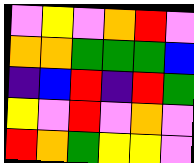[["violet", "yellow", "violet", "orange", "red", "violet"], ["orange", "orange", "green", "green", "green", "blue"], ["indigo", "blue", "red", "indigo", "red", "green"], ["yellow", "violet", "red", "violet", "orange", "violet"], ["red", "orange", "green", "yellow", "yellow", "violet"]]